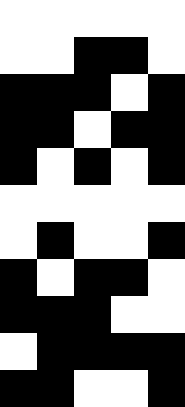[["white", "white", "white", "white", "white"], ["white", "white", "black", "black", "white"], ["black", "black", "black", "white", "black"], ["black", "black", "white", "black", "black"], ["black", "white", "black", "white", "black"], ["white", "white", "white", "white", "white"], ["white", "black", "white", "white", "black"], ["black", "white", "black", "black", "white"], ["black", "black", "black", "white", "white"], ["white", "black", "black", "black", "black"], ["black", "black", "white", "white", "black"]]